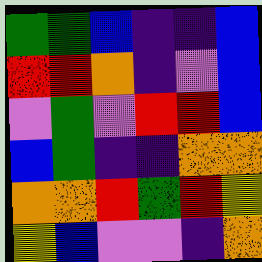[["green", "green", "blue", "indigo", "indigo", "blue"], ["red", "red", "orange", "indigo", "violet", "blue"], ["violet", "green", "violet", "red", "red", "blue"], ["blue", "green", "indigo", "indigo", "orange", "orange"], ["orange", "orange", "red", "green", "red", "yellow"], ["yellow", "blue", "violet", "violet", "indigo", "orange"]]